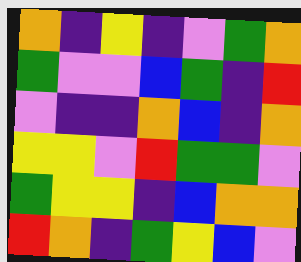[["orange", "indigo", "yellow", "indigo", "violet", "green", "orange"], ["green", "violet", "violet", "blue", "green", "indigo", "red"], ["violet", "indigo", "indigo", "orange", "blue", "indigo", "orange"], ["yellow", "yellow", "violet", "red", "green", "green", "violet"], ["green", "yellow", "yellow", "indigo", "blue", "orange", "orange"], ["red", "orange", "indigo", "green", "yellow", "blue", "violet"]]